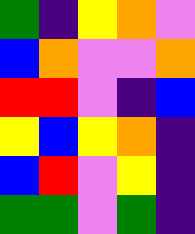[["green", "indigo", "yellow", "orange", "violet"], ["blue", "orange", "violet", "violet", "orange"], ["red", "red", "violet", "indigo", "blue"], ["yellow", "blue", "yellow", "orange", "indigo"], ["blue", "red", "violet", "yellow", "indigo"], ["green", "green", "violet", "green", "indigo"]]